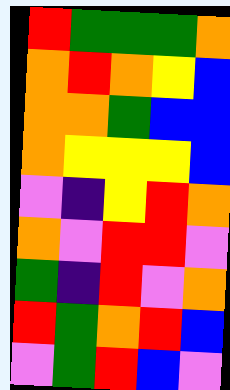[["red", "green", "green", "green", "orange"], ["orange", "red", "orange", "yellow", "blue"], ["orange", "orange", "green", "blue", "blue"], ["orange", "yellow", "yellow", "yellow", "blue"], ["violet", "indigo", "yellow", "red", "orange"], ["orange", "violet", "red", "red", "violet"], ["green", "indigo", "red", "violet", "orange"], ["red", "green", "orange", "red", "blue"], ["violet", "green", "red", "blue", "violet"]]